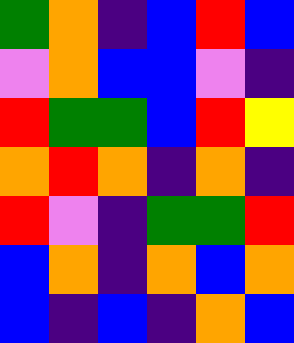[["green", "orange", "indigo", "blue", "red", "blue"], ["violet", "orange", "blue", "blue", "violet", "indigo"], ["red", "green", "green", "blue", "red", "yellow"], ["orange", "red", "orange", "indigo", "orange", "indigo"], ["red", "violet", "indigo", "green", "green", "red"], ["blue", "orange", "indigo", "orange", "blue", "orange"], ["blue", "indigo", "blue", "indigo", "orange", "blue"]]